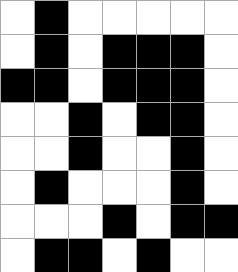[["white", "black", "white", "white", "white", "white", "white"], ["white", "black", "white", "black", "black", "black", "white"], ["black", "black", "white", "black", "black", "black", "white"], ["white", "white", "black", "white", "black", "black", "white"], ["white", "white", "black", "white", "white", "black", "white"], ["white", "black", "white", "white", "white", "black", "white"], ["white", "white", "white", "black", "white", "black", "black"], ["white", "black", "black", "white", "black", "white", "white"]]